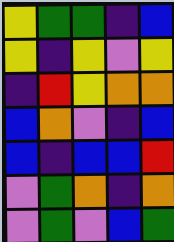[["yellow", "green", "green", "indigo", "blue"], ["yellow", "indigo", "yellow", "violet", "yellow"], ["indigo", "red", "yellow", "orange", "orange"], ["blue", "orange", "violet", "indigo", "blue"], ["blue", "indigo", "blue", "blue", "red"], ["violet", "green", "orange", "indigo", "orange"], ["violet", "green", "violet", "blue", "green"]]